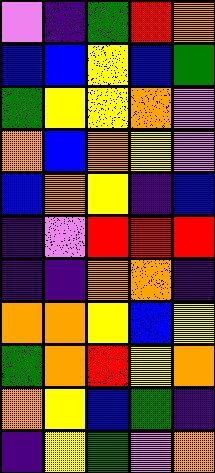[["violet", "indigo", "green", "red", "orange"], ["blue", "blue", "yellow", "blue", "green"], ["green", "yellow", "yellow", "orange", "violet"], ["orange", "blue", "orange", "yellow", "violet"], ["blue", "orange", "yellow", "indigo", "blue"], ["indigo", "violet", "red", "red", "red"], ["indigo", "indigo", "orange", "orange", "indigo"], ["orange", "orange", "yellow", "blue", "yellow"], ["green", "orange", "red", "yellow", "orange"], ["orange", "yellow", "blue", "green", "indigo"], ["indigo", "yellow", "green", "violet", "orange"]]